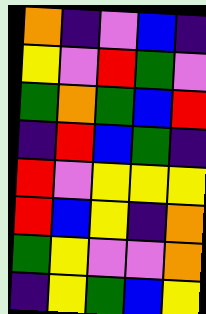[["orange", "indigo", "violet", "blue", "indigo"], ["yellow", "violet", "red", "green", "violet"], ["green", "orange", "green", "blue", "red"], ["indigo", "red", "blue", "green", "indigo"], ["red", "violet", "yellow", "yellow", "yellow"], ["red", "blue", "yellow", "indigo", "orange"], ["green", "yellow", "violet", "violet", "orange"], ["indigo", "yellow", "green", "blue", "yellow"]]